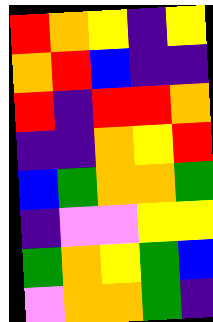[["red", "orange", "yellow", "indigo", "yellow"], ["orange", "red", "blue", "indigo", "indigo"], ["red", "indigo", "red", "red", "orange"], ["indigo", "indigo", "orange", "yellow", "red"], ["blue", "green", "orange", "orange", "green"], ["indigo", "violet", "violet", "yellow", "yellow"], ["green", "orange", "yellow", "green", "blue"], ["violet", "orange", "orange", "green", "indigo"]]